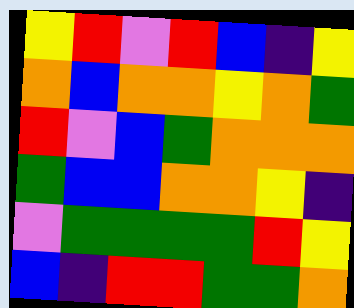[["yellow", "red", "violet", "red", "blue", "indigo", "yellow"], ["orange", "blue", "orange", "orange", "yellow", "orange", "green"], ["red", "violet", "blue", "green", "orange", "orange", "orange"], ["green", "blue", "blue", "orange", "orange", "yellow", "indigo"], ["violet", "green", "green", "green", "green", "red", "yellow"], ["blue", "indigo", "red", "red", "green", "green", "orange"]]